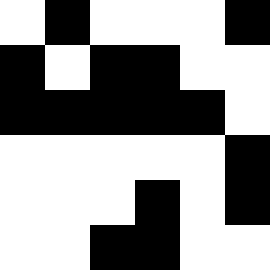[["white", "black", "white", "white", "white", "black"], ["black", "white", "black", "black", "white", "white"], ["black", "black", "black", "black", "black", "white"], ["white", "white", "white", "white", "white", "black"], ["white", "white", "white", "black", "white", "black"], ["white", "white", "black", "black", "white", "white"]]